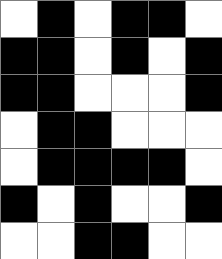[["white", "black", "white", "black", "black", "white"], ["black", "black", "white", "black", "white", "black"], ["black", "black", "white", "white", "white", "black"], ["white", "black", "black", "white", "white", "white"], ["white", "black", "black", "black", "black", "white"], ["black", "white", "black", "white", "white", "black"], ["white", "white", "black", "black", "white", "white"]]